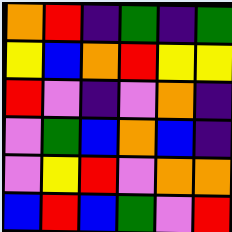[["orange", "red", "indigo", "green", "indigo", "green"], ["yellow", "blue", "orange", "red", "yellow", "yellow"], ["red", "violet", "indigo", "violet", "orange", "indigo"], ["violet", "green", "blue", "orange", "blue", "indigo"], ["violet", "yellow", "red", "violet", "orange", "orange"], ["blue", "red", "blue", "green", "violet", "red"]]